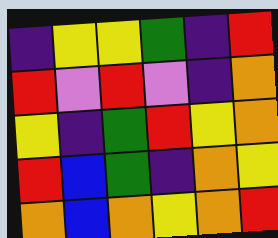[["indigo", "yellow", "yellow", "green", "indigo", "red"], ["red", "violet", "red", "violet", "indigo", "orange"], ["yellow", "indigo", "green", "red", "yellow", "orange"], ["red", "blue", "green", "indigo", "orange", "yellow"], ["orange", "blue", "orange", "yellow", "orange", "red"]]